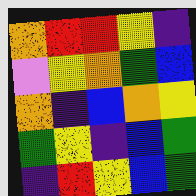[["orange", "red", "red", "yellow", "indigo"], ["violet", "yellow", "orange", "green", "blue"], ["orange", "indigo", "blue", "orange", "yellow"], ["green", "yellow", "indigo", "blue", "green"], ["indigo", "red", "yellow", "blue", "green"]]